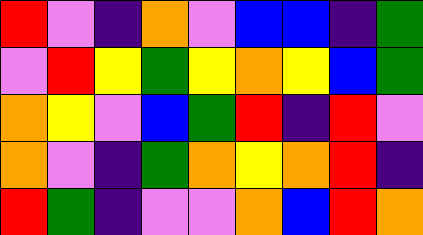[["red", "violet", "indigo", "orange", "violet", "blue", "blue", "indigo", "green"], ["violet", "red", "yellow", "green", "yellow", "orange", "yellow", "blue", "green"], ["orange", "yellow", "violet", "blue", "green", "red", "indigo", "red", "violet"], ["orange", "violet", "indigo", "green", "orange", "yellow", "orange", "red", "indigo"], ["red", "green", "indigo", "violet", "violet", "orange", "blue", "red", "orange"]]